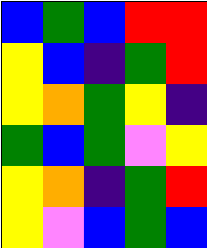[["blue", "green", "blue", "red", "red"], ["yellow", "blue", "indigo", "green", "red"], ["yellow", "orange", "green", "yellow", "indigo"], ["green", "blue", "green", "violet", "yellow"], ["yellow", "orange", "indigo", "green", "red"], ["yellow", "violet", "blue", "green", "blue"]]